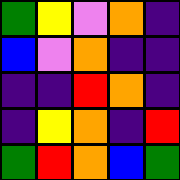[["green", "yellow", "violet", "orange", "indigo"], ["blue", "violet", "orange", "indigo", "indigo"], ["indigo", "indigo", "red", "orange", "indigo"], ["indigo", "yellow", "orange", "indigo", "red"], ["green", "red", "orange", "blue", "green"]]